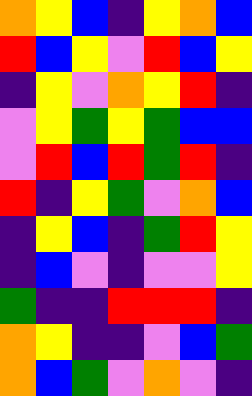[["orange", "yellow", "blue", "indigo", "yellow", "orange", "blue"], ["red", "blue", "yellow", "violet", "red", "blue", "yellow"], ["indigo", "yellow", "violet", "orange", "yellow", "red", "indigo"], ["violet", "yellow", "green", "yellow", "green", "blue", "blue"], ["violet", "red", "blue", "red", "green", "red", "indigo"], ["red", "indigo", "yellow", "green", "violet", "orange", "blue"], ["indigo", "yellow", "blue", "indigo", "green", "red", "yellow"], ["indigo", "blue", "violet", "indigo", "violet", "violet", "yellow"], ["green", "indigo", "indigo", "red", "red", "red", "indigo"], ["orange", "yellow", "indigo", "indigo", "violet", "blue", "green"], ["orange", "blue", "green", "violet", "orange", "violet", "indigo"]]